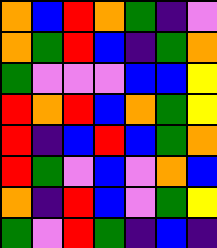[["orange", "blue", "red", "orange", "green", "indigo", "violet"], ["orange", "green", "red", "blue", "indigo", "green", "orange"], ["green", "violet", "violet", "violet", "blue", "blue", "yellow"], ["red", "orange", "red", "blue", "orange", "green", "yellow"], ["red", "indigo", "blue", "red", "blue", "green", "orange"], ["red", "green", "violet", "blue", "violet", "orange", "blue"], ["orange", "indigo", "red", "blue", "violet", "green", "yellow"], ["green", "violet", "red", "green", "indigo", "blue", "indigo"]]